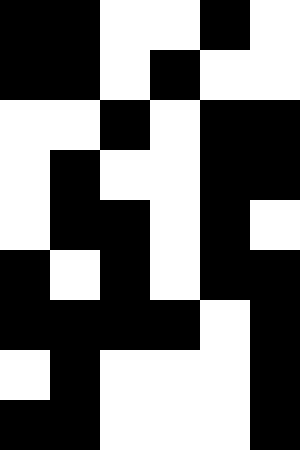[["black", "black", "white", "white", "black", "white"], ["black", "black", "white", "black", "white", "white"], ["white", "white", "black", "white", "black", "black"], ["white", "black", "white", "white", "black", "black"], ["white", "black", "black", "white", "black", "white"], ["black", "white", "black", "white", "black", "black"], ["black", "black", "black", "black", "white", "black"], ["white", "black", "white", "white", "white", "black"], ["black", "black", "white", "white", "white", "black"]]